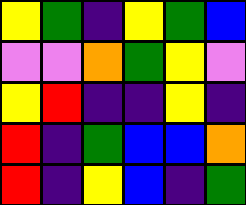[["yellow", "green", "indigo", "yellow", "green", "blue"], ["violet", "violet", "orange", "green", "yellow", "violet"], ["yellow", "red", "indigo", "indigo", "yellow", "indigo"], ["red", "indigo", "green", "blue", "blue", "orange"], ["red", "indigo", "yellow", "blue", "indigo", "green"]]